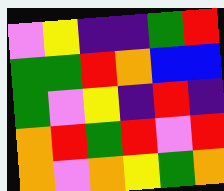[["violet", "yellow", "indigo", "indigo", "green", "red"], ["green", "green", "red", "orange", "blue", "blue"], ["green", "violet", "yellow", "indigo", "red", "indigo"], ["orange", "red", "green", "red", "violet", "red"], ["orange", "violet", "orange", "yellow", "green", "orange"]]